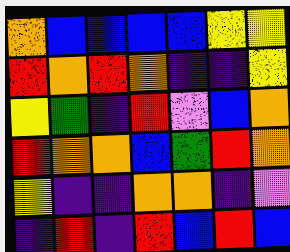[["orange", "blue", "blue", "blue", "blue", "yellow", "yellow"], ["red", "orange", "red", "orange", "indigo", "indigo", "yellow"], ["yellow", "green", "indigo", "red", "violet", "blue", "orange"], ["red", "orange", "orange", "blue", "green", "red", "orange"], ["yellow", "indigo", "indigo", "orange", "orange", "indigo", "violet"], ["indigo", "red", "indigo", "red", "blue", "red", "blue"]]